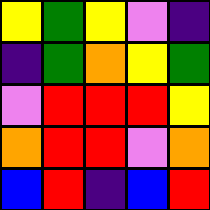[["yellow", "green", "yellow", "violet", "indigo"], ["indigo", "green", "orange", "yellow", "green"], ["violet", "red", "red", "red", "yellow"], ["orange", "red", "red", "violet", "orange"], ["blue", "red", "indigo", "blue", "red"]]